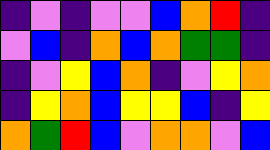[["indigo", "violet", "indigo", "violet", "violet", "blue", "orange", "red", "indigo"], ["violet", "blue", "indigo", "orange", "blue", "orange", "green", "green", "indigo"], ["indigo", "violet", "yellow", "blue", "orange", "indigo", "violet", "yellow", "orange"], ["indigo", "yellow", "orange", "blue", "yellow", "yellow", "blue", "indigo", "yellow"], ["orange", "green", "red", "blue", "violet", "orange", "orange", "violet", "blue"]]